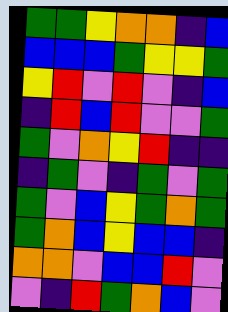[["green", "green", "yellow", "orange", "orange", "indigo", "blue"], ["blue", "blue", "blue", "green", "yellow", "yellow", "green"], ["yellow", "red", "violet", "red", "violet", "indigo", "blue"], ["indigo", "red", "blue", "red", "violet", "violet", "green"], ["green", "violet", "orange", "yellow", "red", "indigo", "indigo"], ["indigo", "green", "violet", "indigo", "green", "violet", "green"], ["green", "violet", "blue", "yellow", "green", "orange", "green"], ["green", "orange", "blue", "yellow", "blue", "blue", "indigo"], ["orange", "orange", "violet", "blue", "blue", "red", "violet"], ["violet", "indigo", "red", "green", "orange", "blue", "violet"]]